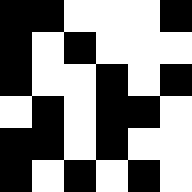[["black", "black", "white", "white", "white", "black"], ["black", "white", "black", "white", "white", "white"], ["black", "white", "white", "black", "white", "black"], ["white", "black", "white", "black", "black", "white"], ["black", "black", "white", "black", "white", "white"], ["black", "white", "black", "white", "black", "white"]]